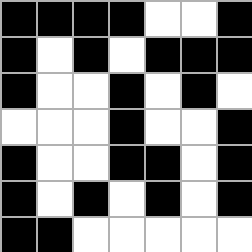[["black", "black", "black", "black", "white", "white", "black"], ["black", "white", "black", "white", "black", "black", "black"], ["black", "white", "white", "black", "white", "black", "white"], ["white", "white", "white", "black", "white", "white", "black"], ["black", "white", "white", "black", "black", "white", "black"], ["black", "white", "black", "white", "black", "white", "black"], ["black", "black", "white", "white", "white", "white", "white"]]